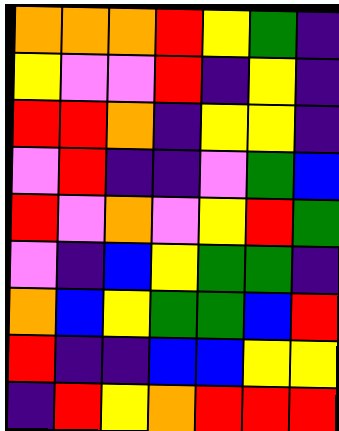[["orange", "orange", "orange", "red", "yellow", "green", "indigo"], ["yellow", "violet", "violet", "red", "indigo", "yellow", "indigo"], ["red", "red", "orange", "indigo", "yellow", "yellow", "indigo"], ["violet", "red", "indigo", "indigo", "violet", "green", "blue"], ["red", "violet", "orange", "violet", "yellow", "red", "green"], ["violet", "indigo", "blue", "yellow", "green", "green", "indigo"], ["orange", "blue", "yellow", "green", "green", "blue", "red"], ["red", "indigo", "indigo", "blue", "blue", "yellow", "yellow"], ["indigo", "red", "yellow", "orange", "red", "red", "red"]]